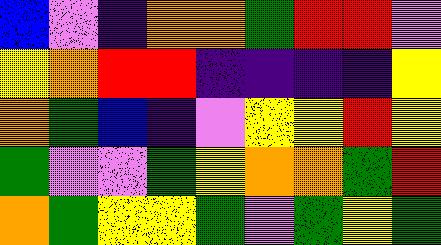[["blue", "violet", "indigo", "orange", "orange", "green", "red", "red", "violet"], ["yellow", "orange", "red", "red", "indigo", "indigo", "indigo", "indigo", "yellow"], ["orange", "green", "blue", "indigo", "violet", "yellow", "yellow", "red", "yellow"], ["green", "violet", "violet", "green", "yellow", "orange", "orange", "green", "red"], ["orange", "green", "yellow", "yellow", "green", "violet", "green", "yellow", "green"]]